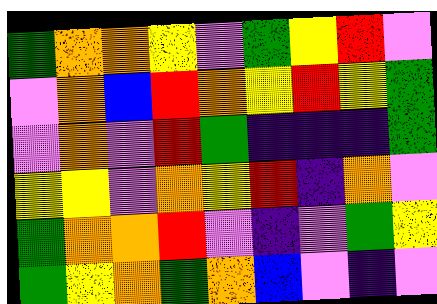[["green", "orange", "orange", "yellow", "violet", "green", "yellow", "red", "violet"], ["violet", "orange", "blue", "red", "orange", "yellow", "red", "yellow", "green"], ["violet", "orange", "violet", "red", "green", "indigo", "indigo", "indigo", "green"], ["yellow", "yellow", "violet", "orange", "yellow", "red", "indigo", "orange", "violet"], ["green", "orange", "orange", "red", "violet", "indigo", "violet", "green", "yellow"], ["green", "yellow", "orange", "green", "orange", "blue", "violet", "indigo", "violet"]]